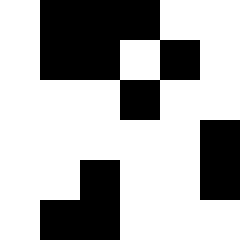[["white", "black", "black", "black", "white", "white"], ["white", "black", "black", "white", "black", "white"], ["white", "white", "white", "black", "white", "white"], ["white", "white", "white", "white", "white", "black"], ["white", "white", "black", "white", "white", "black"], ["white", "black", "black", "white", "white", "white"]]